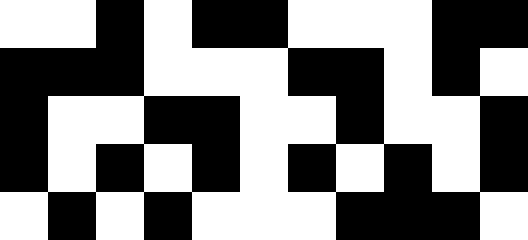[["white", "white", "black", "white", "black", "black", "white", "white", "white", "black", "black"], ["black", "black", "black", "white", "white", "white", "black", "black", "white", "black", "white"], ["black", "white", "white", "black", "black", "white", "white", "black", "white", "white", "black"], ["black", "white", "black", "white", "black", "white", "black", "white", "black", "white", "black"], ["white", "black", "white", "black", "white", "white", "white", "black", "black", "black", "white"]]